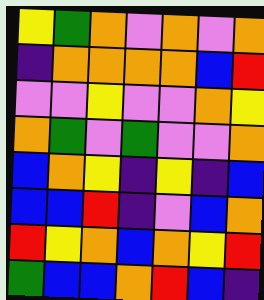[["yellow", "green", "orange", "violet", "orange", "violet", "orange"], ["indigo", "orange", "orange", "orange", "orange", "blue", "red"], ["violet", "violet", "yellow", "violet", "violet", "orange", "yellow"], ["orange", "green", "violet", "green", "violet", "violet", "orange"], ["blue", "orange", "yellow", "indigo", "yellow", "indigo", "blue"], ["blue", "blue", "red", "indigo", "violet", "blue", "orange"], ["red", "yellow", "orange", "blue", "orange", "yellow", "red"], ["green", "blue", "blue", "orange", "red", "blue", "indigo"]]